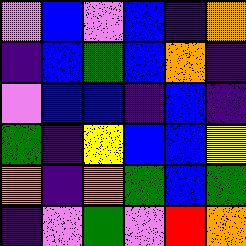[["violet", "blue", "violet", "blue", "indigo", "orange"], ["indigo", "blue", "green", "blue", "orange", "indigo"], ["violet", "blue", "blue", "indigo", "blue", "indigo"], ["green", "indigo", "yellow", "blue", "blue", "yellow"], ["orange", "indigo", "orange", "green", "blue", "green"], ["indigo", "violet", "green", "violet", "red", "orange"]]